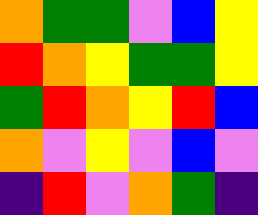[["orange", "green", "green", "violet", "blue", "yellow"], ["red", "orange", "yellow", "green", "green", "yellow"], ["green", "red", "orange", "yellow", "red", "blue"], ["orange", "violet", "yellow", "violet", "blue", "violet"], ["indigo", "red", "violet", "orange", "green", "indigo"]]